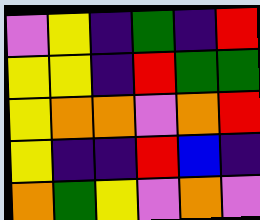[["violet", "yellow", "indigo", "green", "indigo", "red"], ["yellow", "yellow", "indigo", "red", "green", "green"], ["yellow", "orange", "orange", "violet", "orange", "red"], ["yellow", "indigo", "indigo", "red", "blue", "indigo"], ["orange", "green", "yellow", "violet", "orange", "violet"]]